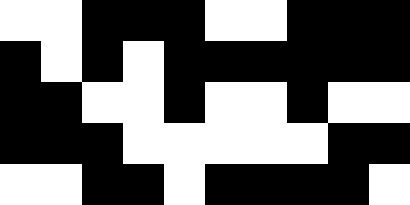[["white", "white", "black", "black", "black", "white", "white", "black", "black", "black"], ["black", "white", "black", "white", "black", "black", "black", "black", "black", "black"], ["black", "black", "white", "white", "black", "white", "white", "black", "white", "white"], ["black", "black", "black", "white", "white", "white", "white", "white", "black", "black"], ["white", "white", "black", "black", "white", "black", "black", "black", "black", "white"]]